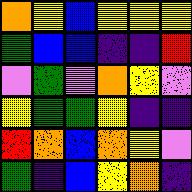[["orange", "yellow", "blue", "yellow", "yellow", "yellow"], ["green", "blue", "blue", "indigo", "indigo", "red"], ["violet", "green", "violet", "orange", "yellow", "violet"], ["yellow", "green", "green", "yellow", "indigo", "indigo"], ["red", "orange", "blue", "orange", "yellow", "violet"], ["green", "indigo", "blue", "yellow", "orange", "indigo"]]